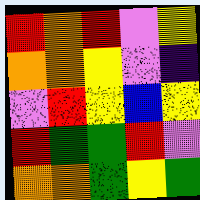[["red", "orange", "red", "violet", "yellow"], ["orange", "orange", "yellow", "violet", "indigo"], ["violet", "red", "yellow", "blue", "yellow"], ["red", "green", "green", "red", "violet"], ["orange", "orange", "green", "yellow", "green"]]